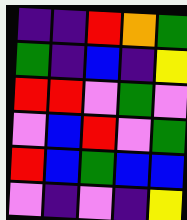[["indigo", "indigo", "red", "orange", "green"], ["green", "indigo", "blue", "indigo", "yellow"], ["red", "red", "violet", "green", "violet"], ["violet", "blue", "red", "violet", "green"], ["red", "blue", "green", "blue", "blue"], ["violet", "indigo", "violet", "indigo", "yellow"]]